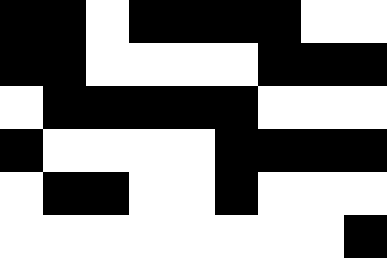[["black", "black", "white", "black", "black", "black", "black", "white", "white"], ["black", "black", "white", "white", "white", "white", "black", "black", "black"], ["white", "black", "black", "black", "black", "black", "white", "white", "white"], ["black", "white", "white", "white", "white", "black", "black", "black", "black"], ["white", "black", "black", "white", "white", "black", "white", "white", "white"], ["white", "white", "white", "white", "white", "white", "white", "white", "black"]]